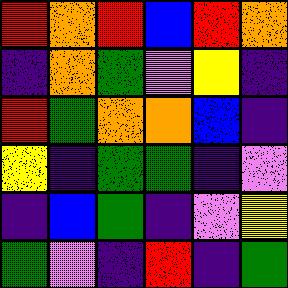[["red", "orange", "red", "blue", "red", "orange"], ["indigo", "orange", "green", "violet", "yellow", "indigo"], ["red", "green", "orange", "orange", "blue", "indigo"], ["yellow", "indigo", "green", "green", "indigo", "violet"], ["indigo", "blue", "green", "indigo", "violet", "yellow"], ["green", "violet", "indigo", "red", "indigo", "green"]]